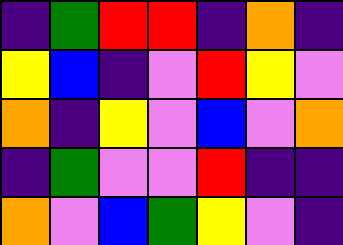[["indigo", "green", "red", "red", "indigo", "orange", "indigo"], ["yellow", "blue", "indigo", "violet", "red", "yellow", "violet"], ["orange", "indigo", "yellow", "violet", "blue", "violet", "orange"], ["indigo", "green", "violet", "violet", "red", "indigo", "indigo"], ["orange", "violet", "blue", "green", "yellow", "violet", "indigo"]]